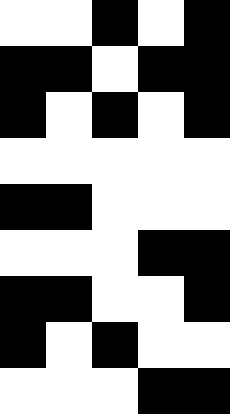[["white", "white", "black", "white", "black"], ["black", "black", "white", "black", "black"], ["black", "white", "black", "white", "black"], ["white", "white", "white", "white", "white"], ["black", "black", "white", "white", "white"], ["white", "white", "white", "black", "black"], ["black", "black", "white", "white", "black"], ["black", "white", "black", "white", "white"], ["white", "white", "white", "black", "black"]]